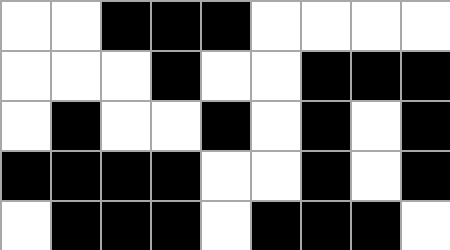[["white", "white", "black", "black", "black", "white", "white", "white", "white"], ["white", "white", "white", "black", "white", "white", "black", "black", "black"], ["white", "black", "white", "white", "black", "white", "black", "white", "black"], ["black", "black", "black", "black", "white", "white", "black", "white", "black"], ["white", "black", "black", "black", "white", "black", "black", "black", "white"]]